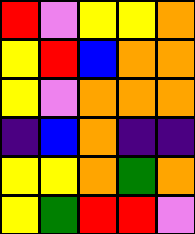[["red", "violet", "yellow", "yellow", "orange"], ["yellow", "red", "blue", "orange", "orange"], ["yellow", "violet", "orange", "orange", "orange"], ["indigo", "blue", "orange", "indigo", "indigo"], ["yellow", "yellow", "orange", "green", "orange"], ["yellow", "green", "red", "red", "violet"]]